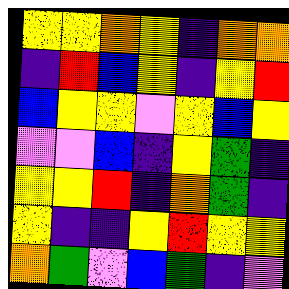[["yellow", "yellow", "orange", "yellow", "indigo", "orange", "orange"], ["indigo", "red", "blue", "yellow", "indigo", "yellow", "red"], ["blue", "yellow", "yellow", "violet", "yellow", "blue", "yellow"], ["violet", "violet", "blue", "indigo", "yellow", "green", "indigo"], ["yellow", "yellow", "red", "indigo", "orange", "green", "indigo"], ["yellow", "indigo", "indigo", "yellow", "red", "yellow", "yellow"], ["orange", "green", "violet", "blue", "green", "indigo", "violet"]]